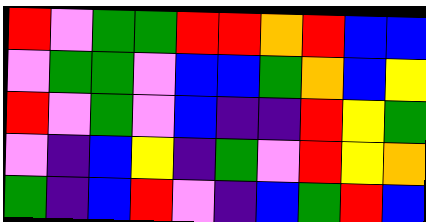[["red", "violet", "green", "green", "red", "red", "orange", "red", "blue", "blue"], ["violet", "green", "green", "violet", "blue", "blue", "green", "orange", "blue", "yellow"], ["red", "violet", "green", "violet", "blue", "indigo", "indigo", "red", "yellow", "green"], ["violet", "indigo", "blue", "yellow", "indigo", "green", "violet", "red", "yellow", "orange"], ["green", "indigo", "blue", "red", "violet", "indigo", "blue", "green", "red", "blue"]]